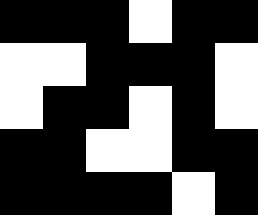[["black", "black", "black", "white", "black", "black"], ["white", "white", "black", "black", "black", "white"], ["white", "black", "black", "white", "black", "white"], ["black", "black", "white", "white", "black", "black"], ["black", "black", "black", "black", "white", "black"]]